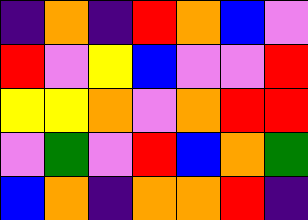[["indigo", "orange", "indigo", "red", "orange", "blue", "violet"], ["red", "violet", "yellow", "blue", "violet", "violet", "red"], ["yellow", "yellow", "orange", "violet", "orange", "red", "red"], ["violet", "green", "violet", "red", "blue", "orange", "green"], ["blue", "orange", "indigo", "orange", "orange", "red", "indigo"]]